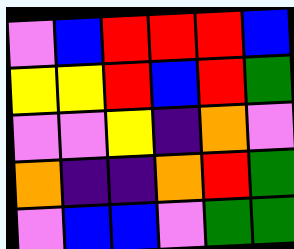[["violet", "blue", "red", "red", "red", "blue"], ["yellow", "yellow", "red", "blue", "red", "green"], ["violet", "violet", "yellow", "indigo", "orange", "violet"], ["orange", "indigo", "indigo", "orange", "red", "green"], ["violet", "blue", "blue", "violet", "green", "green"]]